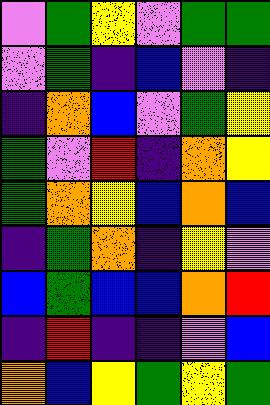[["violet", "green", "yellow", "violet", "green", "green"], ["violet", "green", "indigo", "blue", "violet", "indigo"], ["indigo", "orange", "blue", "violet", "green", "yellow"], ["green", "violet", "red", "indigo", "orange", "yellow"], ["green", "orange", "yellow", "blue", "orange", "blue"], ["indigo", "green", "orange", "indigo", "yellow", "violet"], ["blue", "green", "blue", "blue", "orange", "red"], ["indigo", "red", "indigo", "indigo", "violet", "blue"], ["orange", "blue", "yellow", "green", "yellow", "green"]]